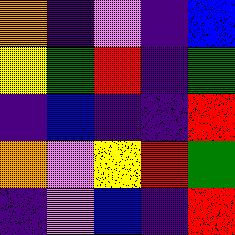[["orange", "indigo", "violet", "indigo", "blue"], ["yellow", "green", "red", "indigo", "green"], ["indigo", "blue", "indigo", "indigo", "red"], ["orange", "violet", "yellow", "red", "green"], ["indigo", "violet", "blue", "indigo", "red"]]